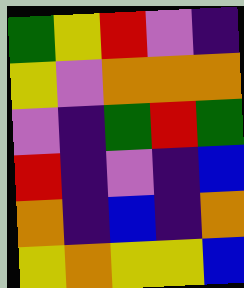[["green", "yellow", "red", "violet", "indigo"], ["yellow", "violet", "orange", "orange", "orange"], ["violet", "indigo", "green", "red", "green"], ["red", "indigo", "violet", "indigo", "blue"], ["orange", "indigo", "blue", "indigo", "orange"], ["yellow", "orange", "yellow", "yellow", "blue"]]